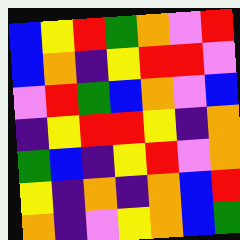[["blue", "yellow", "red", "green", "orange", "violet", "red"], ["blue", "orange", "indigo", "yellow", "red", "red", "violet"], ["violet", "red", "green", "blue", "orange", "violet", "blue"], ["indigo", "yellow", "red", "red", "yellow", "indigo", "orange"], ["green", "blue", "indigo", "yellow", "red", "violet", "orange"], ["yellow", "indigo", "orange", "indigo", "orange", "blue", "red"], ["orange", "indigo", "violet", "yellow", "orange", "blue", "green"]]